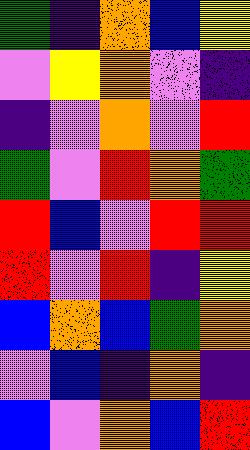[["green", "indigo", "orange", "blue", "yellow"], ["violet", "yellow", "orange", "violet", "indigo"], ["indigo", "violet", "orange", "violet", "red"], ["green", "violet", "red", "orange", "green"], ["red", "blue", "violet", "red", "red"], ["red", "violet", "red", "indigo", "yellow"], ["blue", "orange", "blue", "green", "orange"], ["violet", "blue", "indigo", "orange", "indigo"], ["blue", "violet", "orange", "blue", "red"]]